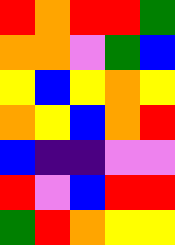[["red", "orange", "red", "red", "green"], ["orange", "orange", "violet", "green", "blue"], ["yellow", "blue", "yellow", "orange", "yellow"], ["orange", "yellow", "blue", "orange", "red"], ["blue", "indigo", "indigo", "violet", "violet"], ["red", "violet", "blue", "red", "red"], ["green", "red", "orange", "yellow", "yellow"]]